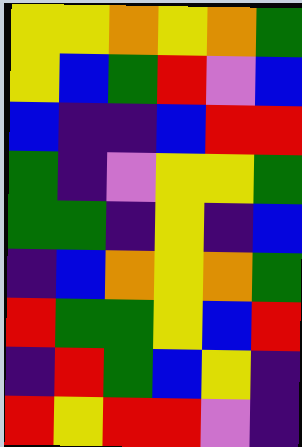[["yellow", "yellow", "orange", "yellow", "orange", "green"], ["yellow", "blue", "green", "red", "violet", "blue"], ["blue", "indigo", "indigo", "blue", "red", "red"], ["green", "indigo", "violet", "yellow", "yellow", "green"], ["green", "green", "indigo", "yellow", "indigo", "blue"], ["indigo", "blue", "orange", "yellow", "orange", "green"], ["red", "green", "green", "yellow", "blue", "red"], ["indigo", "red", "green", "blue", "yellow", "indigo"], ["red", "yellow", "red", "red", "violet", "indigo"]]